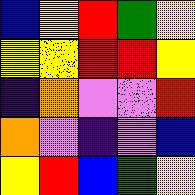[["blue", "yellow", "red", "green", "yellow"], ["yellow", "yellow", "red", "red", "yellow"], ["indigo", "orange", "violet", "violet", "red"], ["orange", "violet", "indigo", "violet", "blue"], ["yellow", "red", "blue", "green", "yellow"]]